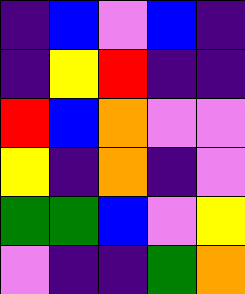[["indigo", "blue", "violet", "blue", "indigo"], ["indigo", "yellow", "red", "indigo", "indigo"], ["red", "blue", "orange", "violet", "violet"], ["yellow", "indigo", "orange", "indigo", "violet"], ["green", "green", "blue", "violet", "yellow"], ["violet", "indigo", "indigo", "green", "orange"]]